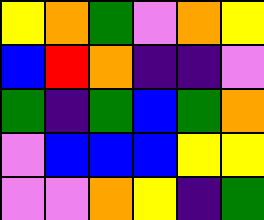[["yellow", "orange", "green", "violet", "orange", "yellow"], ["blue", "red", "orange", "indigo", "indigo", "violet"], ["green", "indigo", "green", "blue", "green", "orange"], ["violet", "blue", "blue", "blue", "yellow", "yellow"], ["violet", "violet", "orange", "yellow", "indigo", "green"]]